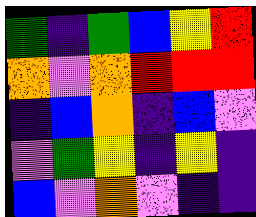[["green", "indigo", "green", "blue", "yellow", "red"], ["orange", "violet", "orange", "red", "red", "red"], ["indigo", "blue", "orange", "indigo", "blue", "violet"], ["violet", "green", "yellow", "indigo", "yellow", "indigo"], ["blue", "violet", "orange", "violet", "indigo", "indigo"]]